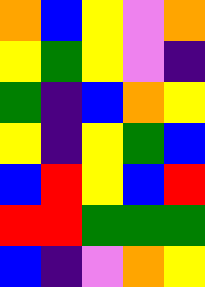[["orange", "blue", "yellow", "violet", "orange"], ["yellow", "green", "yellow", "violet", "indigo"], ["green", "indigo", "blue", "orange", "yellow"], ["yellow", "indigo", "yellow", "green", "blue"], ["blue", "red", "yellow", "blue", "red"], ["red", "red", "green", "green", "green"], ["blue", "indigo", "violet", "orange", "yellow"]]